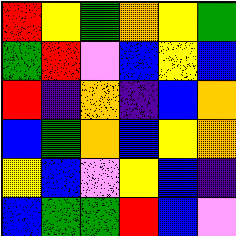[["red", "yellow", "green", "orange", "yellow", "green"], ["green", "red", "violet", "blue", "yellow", "blue"], ["red", "indigo", "orange", "indigo", "blue", "orange"], ["blue", "green", "orange", "blue", "yellow", "orange"], ["yellow", "blue", "violet", "yellow", "blue", "indigo"], ["blue", "green", "green", "red", "blue", "violet"]]